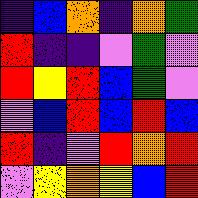[["indigo", "blue", "orange", "indigo", "orange", "green"], ["red", "indigo", "indigo", "violet", "green", "violet"], ["red", "yellow", "red", "blue", "green", "violet"], ["violet", "blue", "red", "blue", "red", "blue"], ["red", "indigo", "violet", "red", "orange", "red"], ["violet", "yellow", "orange", "yellow", "blue", "red"]]